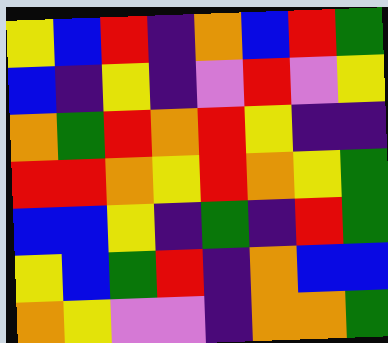[["yellow", "blue", "red", "indigo", "orange", "blue", "red", "green"], ["blue", "indigo", "yellow", "indigo", "violet", "red", "violet", "yellow"], ["orange", "green", "red", "orange", "red", "yellow", "indigo", "indigo"], ["red", "red", "orange", "yellow", "red", "orange", "yellow", "green"], ["blue", "blue", "yellow", "indigo", "green", "indigo", "red", "green"], ["yellow", "blue", "green", "red", "indigo", "orange", "blue", "blue"], ["orange", "yellow", "violet", "violet", "indigo", "orange", "orange", "green"]]